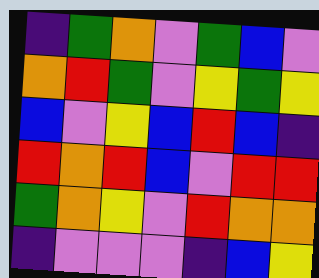[["indigo", "green", "orange", "violet", "green", "blue", "violet"], ["orange", "red", "green", "violet", "yellow", "green", "yellow"], ["blue", "violet", "yellow", "blue", "red", "blue", "indigo"], ["red", "orange", "red", "blue", "violet", "red", "red"], ["green", "orange", "yellow", "violet", "red", "orange", "orange"], ["indigo", "violet", "violet", "violet", "indigo", "blue", "yellow"]]